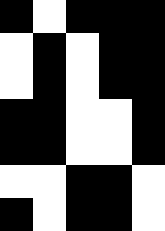[["black", "white", "black", "black", "black"], ["white", "black", "white", "black", "black"], ["white", "black", "white", "black", "black"], ["black", "black", "white", "white", "black"], ["black", "black", "white", "white", "black"], ["white", "white", "black", "black", "white"], ["black", "white", "black", "black", "white"]]